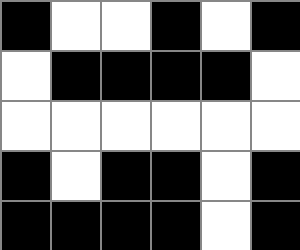[["black", "white", "white", "black", "white", "black"], ["white", "black", "black", "black", "black", "white"], ["white", "white", "white", "white", "white", "white"], ["black", "white", "black", "black", "white", "black"], ["black", "black", "black", "black", "white", "black"]]